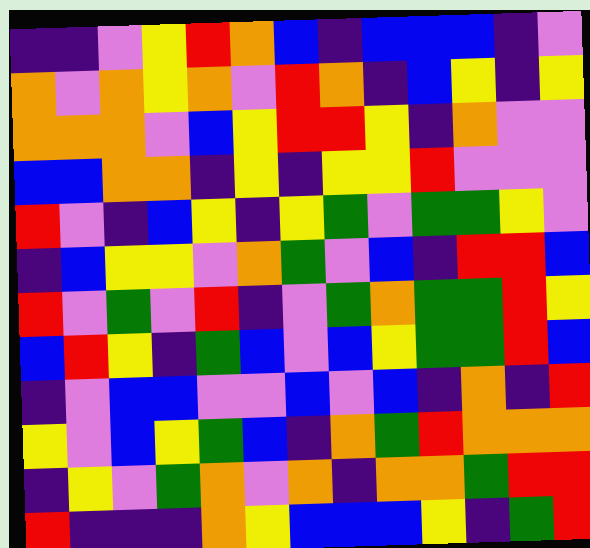[["indigo", "indigo", "violet", "yellow", "red", "orange", "blue", "indigo", "blue", "blue", "blue", "indigo", "violet"], ["orange", "violet", "orange", "yellow", "orange", "violet", "red", "orange", "indigo", "blue", "yellow", "indigo", "yellow"], ["orange", "orange", "orange", "violet", "blue", "yellow", "red", "red", "yellow", "indigo", "orange", "violet", "violet"], ["blue", "blue", "orange", "orange", "indigo", "yellow", "indigo", "yellow", "yellow", "red", "violet", "violet", "violet"], ["red", "violet", "indigo", "blue", "yellow", "indigo", "yellow", "green", "violet", "green", "green", "yellow", "violet"], ["indigo", "blue", "yellow", "yellow", "violet", "orange", "green", "violet", "blue", "indigo", "red", "red", "blue"], ["red", "violet", "green", "violet", "red", "indigo", "violet", "green", "orange", "green", "green", "red", "yellow"], ["blue", "red", "yellow", "indigo", "green", "blue", "violet", "blue", "yellow", "green", "green", "red", "blue"], ["indigo", "violet", "blue", "blue", "violet", "violet", "blue", "violet", "blue", "indigo", "orange", "indigo", "red"], ["yellow", "violet", "blue", "yellow", "green", "blue", "indigo", "orange", "green", "red", "orange", "orange", "orange"], ["indigo", "yellow", "violet", "green", "orange", "violet", "orange", "indigo", "orange", "orange", "green", "red", "red"], ["red", "indigo", "indigo", "indigo", "orange", "yellow", "blue", "blue", "blue", "yellow", "indigo", "green", "red"]]